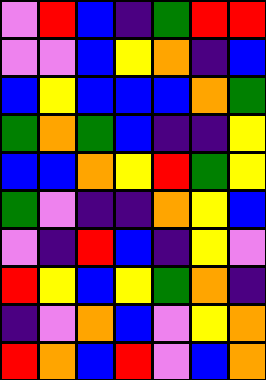[["violet", "red", "blue", "indigo", "green", "red", "red"], ["violet", "violet", "blue", "yellow", "orange", "indigo", "blue"], ["blue", "yellow", "blue", "blue", "blue", "orange", "green"], ["green", "orange", "green", "blue", "indigo", "indigo", "yellow"], ["blue", "blue", "orange", "yellow", "red", "green", "yellow"], ["green", "violet", "indigo", "indigo", "orange", "yellow", "blue"], ["violet", "indigo", "red", "blue", "indigo", "yellow", "violet"], ["red", "yellow", "blue", "yellow", "green", "orange", "indigo"], ["indigo", "violet", "orange", "blue", "violet", "yellow", "orange"], ["red", "orange", "blue", "red", "violet", "blue", "orange"]]